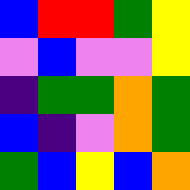[["blue", "red", "red", "green", "yellow"], ["violet", "blue", "violet", "violet", "yellow"], ["indigo", "green", "green", "orange", "green"], ["blue", "indigo", "violet", "orange", "green"], ["green", "blue", "yellow", "blue", "orange"]]